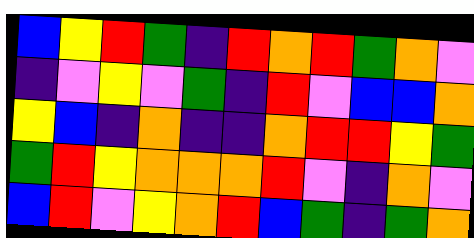[["blue", "yellow", "red", "green", "indigo", "red", "orange", "red", "green", "orange", "violet"], ["indigo", "violet", "yellow", "violet", "green", "indigo", "red", "violet", "blue", "blue", "orange"], ["yellow", "blue", "indigo", "orange", "indigo", "indigo", "orange", "red", "red", "yellow", "green"], ["green", "red", "yellow", "orange", "orange", "orange", "red", "violet", "indigo", "orange", "violet"], ["blue", "red", "violet", "yellow", "orange", "red", "blue", "green", "indigo", "green", "orange"]]